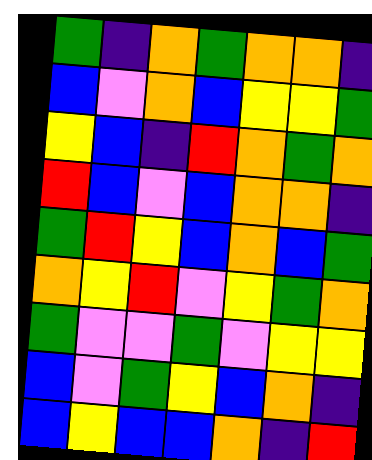[["green", "indigo", "orange", "green", "orange", "orange", "indigo"], ["blue", "violet", "orange", "blue", "yellow", "yellow", "green"], ["yellow", "blue", "indigo", "red", "orange", "green", "orange"], ["red", "blue", "violet", "blue", "orange", "orange", "indigo"], ["green", "red", "yellow", "blue", "orange", "blue", "green"], ["orange", "yellow", "red", "violet", "yellow", "green", "orange"], ["green", "violet", "violet", "green", "violet", "yellow", "yellow"], ["blue", "violet", "green", "yellow", "blue", "orange", "indigo"], ["blue", "yellow", "blue", "blue", "orange", "indigo", "red"]]